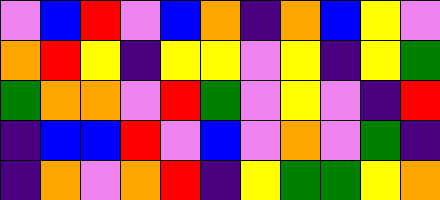[["violet", "blue", "red", "violet", "blue", "orange", "indigo", "orange", "blue", "yellow", "violet"], ["orange", "red", "yellow", "indigo", "yellow", "yellow", "violet", "yellow", "indigo", "yellow", "green"], ["green", "orange", "orange", "violet", "red", "green", "violet", "yellow", "violet", "indigo", "red"], ["indigo", "blue", "blue", "red", "violet", "blue", "violet", "orange", "violet", "green", "indigo"], ["indigo", "orange", "violet", "orange", "red", "indigo", "yellow", "green", "green", "yellow", "orange"]]